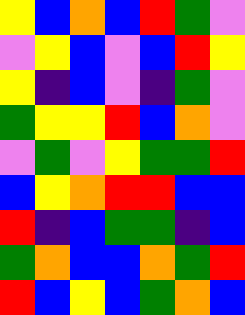[["yellow", "blue", "orange", "blue", "red", "green", "violet"], ["violet", "yellow", "blue", "violet", "blue", "red", "yellow"], ["yellow", "indigo", "blue", "violet", "indigo", "green", "violet"], ["green", "yellow", "yellow", "red", "blue", "orange", "violet"], ["violet", "green", "violet", "yellow", "green", "green", "red"], ["blue", "yellow", "orange", "red", "red", "blue", "blue"], ["red", "indigo", "blue", "green", "green", "indigo", "blue"], ["green", "orange", "blue", "blue", "orange", "green", "red"], ["red", "blue", "yellow", "blue", "green", "orange", "blue"]]